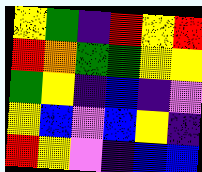[["yellow", "green", "indigo", "red", "yellow", "red"], ["red", "orange", "green", "green", "yellow", "yellow"], ["green", "yellow", "indigo", "blue", "indigo", "violet"], ["yellow", "blue", "violet", "blue", "yellow", "indigo"], ["red", "yellow", "violet", "indigo", "blue", "blue"]]